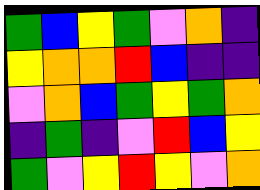[["green", "blue", "yellow", "green", "violet", "orange", "indigo"], ["yellow", "orange", "orange", "red", "blue", "indigo", "indigo"], ["violet", "orange", "blue", "green", "yellow", "green", "orange"], ["indigo", "green", "indigo", "violet", "red", "blue", "yellow"], ["green", "violet", "yellow", "red", "yellow", "violet", "orange"]]